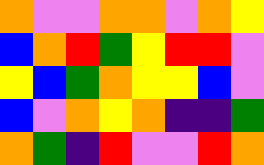[["orange", "violet", "violet", "orange", "orange", "violet", "orange", "yellow"], ["blue", "orange", "red", "green", "yellow", "red", "red", "violet"], ["yellow", "blue", "green", "orange", "yellow", "yellow", "blue", "violet"], ["blue", "violet", "orange", "yellow", "orange", "indigo", "indigo", "green"], ["orange", "green", "indigo", "red", "violet", "violet", "red", "orange"]]